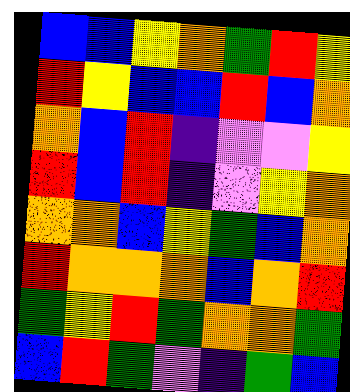[["blue", "blue", "yellow", "orange", "green", "red", "yellow"], ["red", "yellow", "blue", "blue", "red", "blue", "orange"], ["orange", "blue", "red", "indigo", "violet", "violet", "yellow"], ["red", "blue", "red", "indigo", "violet", "yellow", "orange"], ["orange", "orange", "blue", "yellow", "green", "blue", "orange"], ["red", "orange", "orange", "orange", "blue", "orange", "red"], ["green", "yellow", "red", "green", "orange", "orange", "green"], ["blue", "red", "green", "violet", "indigo", "green", "blue"]]